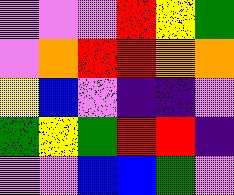[["violet", "violet", "violet", "red", "yellow", "green"], ["violet", "orange", "red", "red", "orange", "orange"], ["yellow", "blue", "violet", "indigo", "indigo", "violet"], ["green", "yellow", "green", "red", "red", "indigo"], ["violet", "violet", "blue", "blue", "green", "violet"]]